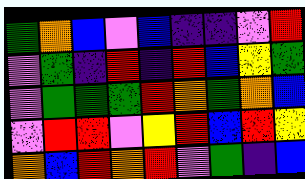[["green", "orange", "blue", "violet", "blue", "indigo", "indigo", "violet", "red"], ["violet", "green", "indigo", "red", "indigo", "red", "blue", "yellow", "green"], ["violet", "green", "green", "green", "red", "orange", "green", "orange", "blue"], ["violet", "red", "red", "violet", "yellow", "red", "blue", "red", "yellow"], ["orange", "blue", "red", "orange", "red", "violet", "green", "indigo", "blue"]]